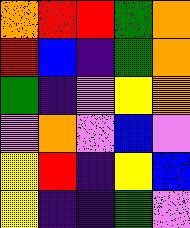[["orange", "red", "red", "green", "orange"], ["red", "blue", "indigo", "green", "orange"], ["green", "indigo", "violet", "yellow", "orange"], ["violet", "orange", "violet", "blue", "violet"], ["yellow", "red", "indigo", "yellow", "blue"], ["yellow", "indigo", "indigo", "green", "violet"]]